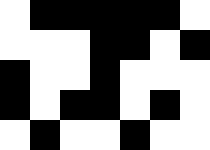[["white", "black", "black", "black", "black", "black", "white"], ["white", "white", "white", "black", "black", "white", "black"], ["black", "white", "white", "black", "white", "white", "white"], ["black", "white", "black", "black", "white", "black", "white"], ["white", "black", "white", "white", "black", "white", "white"]]